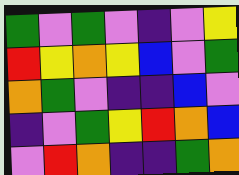[["green", "violet", "green", "violet", "indigo", "violet", "yellow"], ["red", "yellow", "orange", "yellow", "blue", "violet", "green"], ["orange", "green", "violet", "indigo", "indigo", "blue", "violet"], ["indigo", "violet", "green", "yellow", "red", "orange", "blue"], ["violet", "red", "orange", "indigo", "indigo", "green", "orange"]]